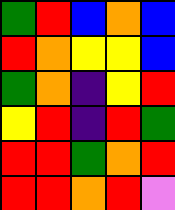[["green", "red", "blue", "orange", "blue"], ["red", "orange", "yellow", "yellow", "blue"], ["green", "orange", "indigo", "yellow", "red"], ["yellow", "red", "indigo", "red", "green"], ["red", "red", "green", "orange", "red"], ["red", "red", "orange", "red", "violet"]]